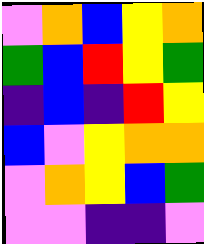[["violet", "orange", "blue", "yellow", "orange"], ["green", "blue", "red", "yellow", "green"], ["indigo", "blue", "indigo", "red", "yellow"], ["blue", "violet", "yellow", "orange", "orange"], ["violet", "orange", "yellow", "blue", "green"], ["violet", "violet", "indigo", "indigo", "violet"]]